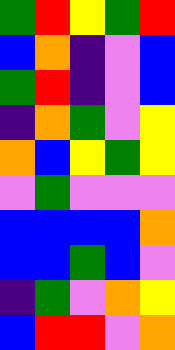[["green", "red", "yellow", "green", "red"], ["blue", "orange", "indigo", "violet", "blue"], ["green", "red", "indigo", "violet", "blue"], ["indigo", "orange", "green", "violet", "yellow"], ["orange", "blue", "yellow", "green", "yellow"], ["violet", "green", "violet", "violet", "violet"], ["blue", "blue", "blue", "blue", "orange"], ["blue", "blue", "green", "blue", "violet"], ["indigo", "green", "violet", "orange", "yellow"], ["blue", "red", "red", "violet", "orange"]]